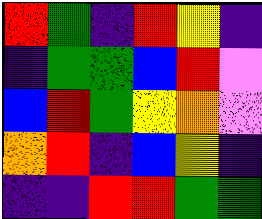[["red", "green", "indigo", "red", "yellow", "indigo"], ["indigo", "green", "green", "blue", "red", "violet"], ["blue", "red", "green", "yellow", "orange", "violet"], ["orange", "red", "indigo", "blue", "yellow", "indigo"], ["indigo", "indigo", "red", "red", "green", "green"]]